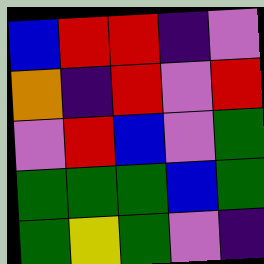[["blue", "red", "red", "indigo", "violet"], ["orange", "indigo", "red", "violet", "red"], ["violet", "red", "blue", "violet", "green"], ["green", "green", "green", "blue", "green"], ["green", "yellow", "green", "violet", "indigo"]]